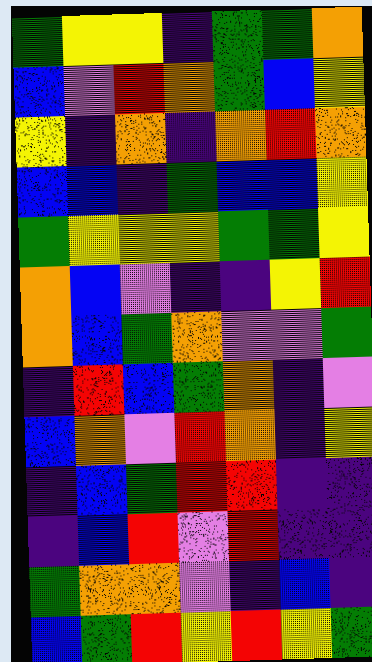[["green", "yellow", "yellow", "indigo", "green", "green", "orange"], ["blue", "violet", "red", "orange", "green", "blue", "yellow"], ["yellow", "indigo", "orange", "indigo", "orange", "red", "orange"], ["blue", "blue", "indigo", "green", "blue", "blue", "yellow"], ["green", "yellow", "yellow", "yellow", "green", "green", "yellow"], ["orange", "blue", "violet", "indigo", "indigo", "yellow", "red"], ["orange", "blue", "green", "orange", "violet", "violet", "green"], ["indigo", "red", "blue", "green", "orange", "indigo", "violet"], ["blue", "orange", "violet", "red", "orange", "indigo", "yellow"], ["indigo", "blue", "green", "red", "red", "indigo", "indigo"], ["indigo", "blue", "red", "violet", "red", "indigo", "indigo"], ["green", "orange", "orange", "violet", "indigo", "blue", "indigo"], ["blue", "green", "red", "yellow", "red", "yellow", "green"]]